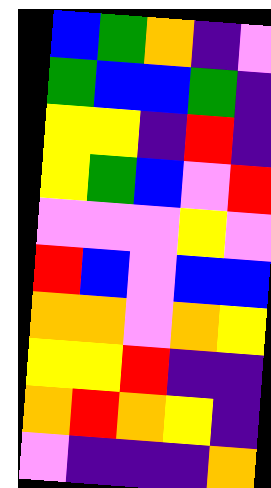[["blue", "green", "orange", "indigo", "violet"], ["green", "blue", "blue", "green", "indigo"], ["yellow", "yellow", "indigo", "red", "indigo"], ["yellow", "green", "blue", "violet", "red"], ["violet", "violet", "violet", "yellow", "violet"], ["red", "blue", "violet", "blue", "blue"], ["orange", "orange", "violet", "orange", "yellow"], ["yellow", "yellow", "red", "indigo", "indigo"], ["orange", "red", "orange", "yellow", "indigo"], ["violet", "indigo", "indigo", "indigo", "orange"]]